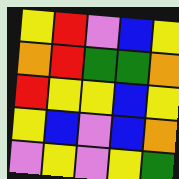[["yellow", "red", "violet", "blue", "yellow"], ["orange", "red", "green", "green", "orange"], ["red", "yellow", "yellow", "blue", "yellow"], ["yellow", "blue", "violet", "blue", "orange"], ["violet", "yellow", "violet", "yellow", "green"]]